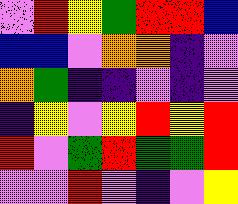[["violet", "red", "yellow", "green", "red", "red", "blue"], ["blue", "blue", "violet", "orange", "orange", "indigo", "violet"], ["orange", "green", "indigo", "indigo", "violet", "indigo", "violet"], ["indigo", "yellow", "violet", "yellow", "red", "yellow", "red"], ["red", "violet", "green", "red", "green", "green", "red"], ["violet", "violet", "red", "violet", "indigo", "violet", "yellow"]]